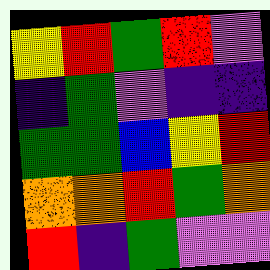[["yellow", "red", "green", "red", "violet"], ["indigo", "green", "violet", "indigo", "indigo"], ["green", "green", "blue", "yellow", "red"], ["orange", "orange", "red", "green", "orange"], ["red", "indigo", "green", "violet", "violet"]]